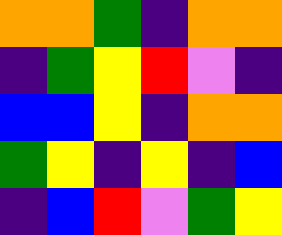[["orange", "orange", "green", "indigo", "orange", "orange"], ["indigo", "green", "yellow", "red", "violet", "indigo"], ["blue", "blue", "yellow", "indigo", "orange", "orange"], ["green", "yellow", "indigo", "yellow", "indigo", "blue"], ["indigo", "blue", "red", "violet", "green", "yellow"]]